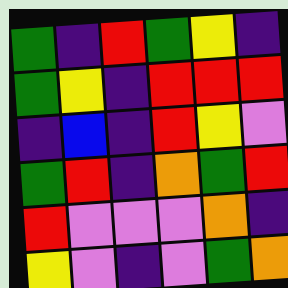[["green", "indigo", "red", "green", "yellow", "indigo"], ["green", "yellow", "indigo", "red", "red", "red"], ["indigo", "blue", "indigo", "red", "yellow", "violet"], ["green", "red", "indigo", "orange", "green", "red"], ["red", "violet", "violet", "violet", "orange", "indigo"], ["yellow", "violet", "indigo", "violet", "green", "orange"]]